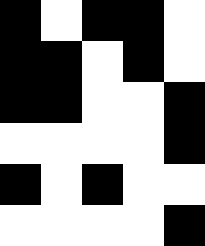[["black", "white", "black", "black", "white"], ["black", "black", "white", "black", "white"], ["black", "black", "white", "white", "black"], ["white", "white", "white", "white", "black"], ["black", "white", "black", "white", "white"], ["white", "white", "white", "white", "black"]]